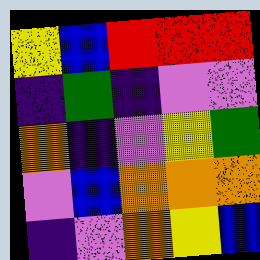[["yellow", "blue", "red", "red", "red"], ["indigo", "green", "indigo", "violet", "violet"], ["orange", "indigo", "violet", "yellow", "green"], ["violet", "blue", "orange", "orange", "orange"], ["indigo", "violet", "orange", "yellow", "blue"]]